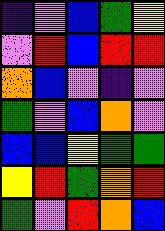[["indigo", "violet", "blue", "green", "yellow"], ["violet", "red", "blue", "red", "red"], ["orange", "blue", "violet", "indigo", "violet"], ["green", "violet", "blue", "orange", "violet"], ["blue", "blue", "yellow", "green", "green"], ["yellow", "red", "green", "orange", "red"], ["green", "violet", "red", "orange", "blue"]]